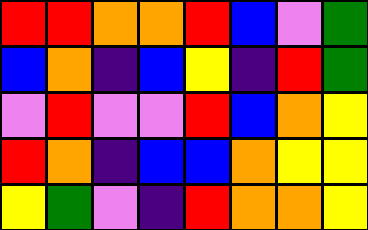[["red", "red", "orange", "orange", "red", "blue", "violet", "green"], ["blue", "orange", "indigo", "blue", "yellow", "indigo", "red", "green"], ["violet", "red", "violet", "violet", "red", "blue", "orange", "yellow"], ["red", "orange", "indigo", "blue", "blue", "orange", "yellow", "yellow"], ["yellow", "green", "violet", "indigo", "red", "orange", "orange", "yellow"]]